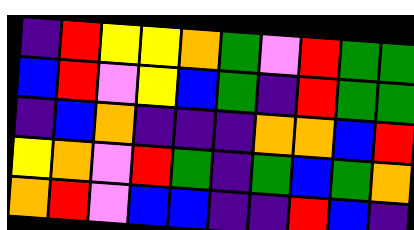[["indigo", "red", "yellow", "yellow", "orange", "green", "violet", "red", "green", "green"], ["blue", "red", "violet", "yellow", "blue", "green", "indigo", "red", "green", "green"], ["indigo", "blue", "orange", "indigo", "indigo", "indigo", "orange", "orange", "blue", "red"], ["yellow", "orange", "violet", "red", "green", "indigo", "green", "blue", "green", "orange"], ["orange", "red", "violet", "blue", "blue", "indigo", "indigo", "red", "blue", "indigo"]]